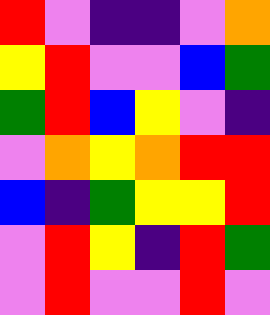[["red", "violet", "indigo", "indigo", "violet", "orange"], ["yellow", "red", "violet", "violet", "blue", "green"], ["green", "red", "blue", "yellow", "violet", "indigo"], ["violet", "orange", "yellow", "orange", "red", "red"], ["blue", "indigo", "green", "yellow", "yellow", "red"], ["violet", "red", "yellow", "indigo", "red", "green"], ["violet", "red", "violet", "violet", "red", "violet"]]